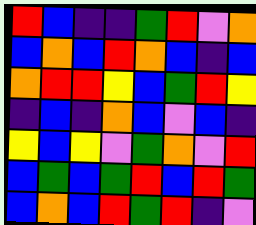[["red", "blue", "indigo", "indigo", "green", "red", "violet", "orange"], ["blue", "orange", "blue", "red", "orange", "blue", "indigo", "blue"], ["orange", "red", "red", "yellow", "blue", "green", "red", "yellow"], ["indigo", "blue", "indigo", "orange", "blue", "violet", "blue", "indigo"], ["yellow", "blue", "yellow", "violet", "green", "orange", "violet", "red"], ["blue", "green", "blue", "green", "red", "blue", "red", "green"], ["blue", "orange", "blue", "red", "green", "red", "indigo", "violet"]]